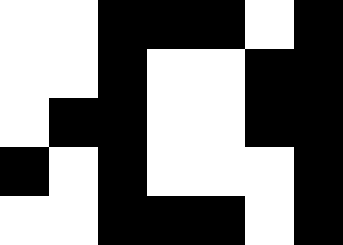[["white", "white", "black", "black", "black", "white", "black"], ["white", "white", "black", "white", "white", "black", "black"], ["white", "black", "black", "white", "white", "black", "black"], ["black", "white", "black", "white", "white", "white", "black"], ["white", "white", "black", "black", "black", "white", "black"]]